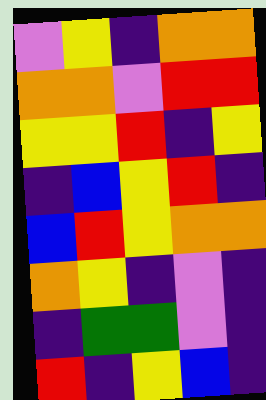[["violet", "yellow", "indigo", "orange", "orange"], ["orange", "orange", "violet", "red", "red"], ["yellow", "yellow", "red", "indigo", "yellow"], ["indigo", "blue", "yellow", "red", "indigo"], ["blue", "red", "yellow", "orange", "orange"], ["orange", "yellow", "indigo", "violet", "indigo"], ["indigo", "green", "green", "violet", "indigo"], ["red", "indigo", "yellow", "blue", "indigo"]]